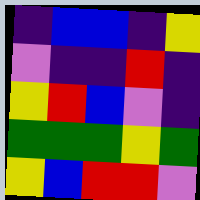[["indigo", "blue", "blue", "indigo", "yellow"], ["violet", "indigo", "indigo", "red", "indigo"], ["yellow", "red", "blue", "violet", "indigo"], ["green", "green", "green", "yellow", "green"], ["yellow", "blue", "red", "red", "violet"]]